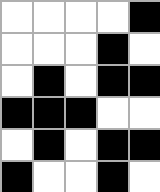[["white", "white", "white", "white", "black"], ["white", "white", "white", "black", "white"], ["white", "black", "white", "black", "black"], ["black", "black", "black", "white", "white"], ["white", "black", "white", "black", "black"], ["black", "white", "white", "black", "white"]]